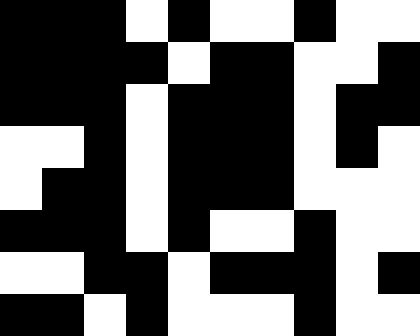[["black", "black", "black", "white", "black", "white", "white", "black", "white", "white"], ["black", "black", "black", "black", "white", "black", "black", "white", "white", "black"], ["black", "black", "black", "white", "black", "black", "black", "white", "black", "black"], ["white", "white", "black", "white", "black", "black", "black", "white", "black", "white"], ["white", "black", "black", "white", "black", "black", "black", "white", "white", "white"], ["black", "black", "black", "white", "black", "white", "white", "black", "white", "white"], ["white", "white", "black", "black", "white", "black", "black", "black", "white", "black"], ["black", "black", "white", "black", "white", "white", "white", "black", "white", "white"]]